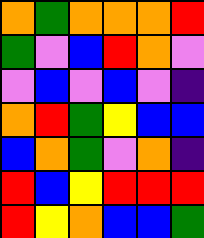[["orange", "green", "orange", "orange", "orange", "red"], ["green", "violet", "blue", "red", "orange", "violet"], ["violet", "blue", "violet", "blue", "violet", "indigo"], ["orange", "red", "green", "yellow", "blue", "blue"], ["blue", "orange", "green", "violet", "orange", "indigo"], ["red", "blue", "yellow", "red", "red", "red"], ["red", "yellow", "orange", "blue", "blue", "green"]]